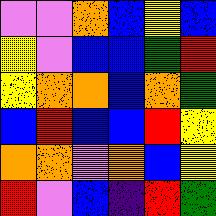[["violet", "violet", "orange", "blue", "yellow", "blue"], ["yellow", "violet", "blue", "blue", "green", "red"], ["yellow", "orange", "orange", "blue", "orange", "green"], ["blue", "red", "blue", "blue", "red", "yellow"], ["orange", "orange", "violet", "orange", "blue", "yellow"], ["red", "violet", "blue", "indigo", "red", "green"]]